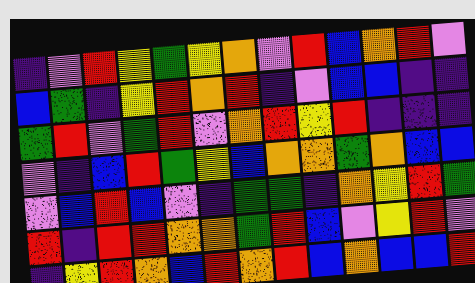[["indigo", "violet", "red", "yellow", "green", "yellow", "orange", "violet", "red", "blue", "orange", "red", "violet"], ["blue", "green", "indigo", "yellow", "red", "orange", "red", "indigo", "violet", "blue", "blue", "indigo", "indigo"], ["green", "red", "violet", "green", "red", "violet", "orange", "red", "yellow", "red", "indigo", "indigo", "indigo"], ["violet", "indigo", "blue", "red", "green", "yellow", "blue", "orange", "orange", "green", "orange", "blue", "blue"], ["violet", "blue", "red", "blue", "violet", "indigo", "green", "green", "indigo", "orange", "yellow", "red", "green"], ["red", "indigo", "red", "red", "orange", "orange", "green", "red", "blue", "violet", "yellow", "red", "violet"], ["indigo", "yellow", "red", "orange", "blue", "red", "orange", "red", "blue", "orange", "blue", "blue", "red"]]